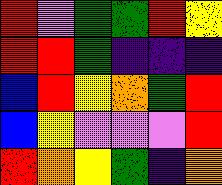[["red", "violet", "green", "green", "red", "yellow"], ["red", "red", "green", "indigo", "indigo", "indigo"], ["blue", "red", "yellow", "orange", "green", "red"], ["blue", "yellow", "violet", "violet", "violet", "red"], ["red", "orange", "yellow", "green", "indigo", "orange"]]